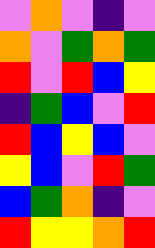[["violet", "orange", "violet", "indigo", "violet"], ["orange", "violet", "green", "orange", "green"], ["red", "violet", "red", "blue", "yellow"], ["indigo", "green", "blue", "violet", "red"], ["red", "blue", "yellow", "blue", "violet"], ["yellow", "blue", "violet", "red", "green"], ["blue", "green", "orange", "indigo", "violet"], ["red", "yellow", "yellow", "orange", "red"]]